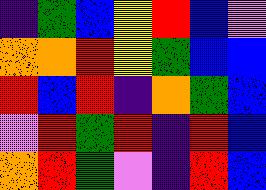[["indigo", "green", "blue", "yellow", "red", "blue", "violet"], ["orange", "orange", "red", "yellow", "green", "blue", "blue"], ["red", "blue", "red", "indigo", "orange", "green", "blue"], ["violet", "red", "green", "red", "indigo", "red", "blue"], ["orange", "red", "green", "violet", "indigo", "red", "blue"]]